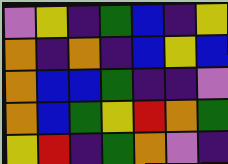[["violet", "yellow", "indigo", "green", "blue", "indigo", "yellow"], ["orange", "indigo", "orange", "indigo", "blue", "yellow", "blue"], ["orange", "blue", "blue", "green", "indigo", "indigo", "violet"], ["orange", "blue", "green", "yellow", "red", "orange", "green"], ["yellow", "red", "indigo", "green", "orange", "violet", "indigo"]]